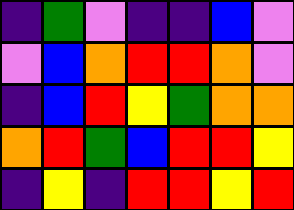[["indigo", "green", "violet", "indigo", "indigo", "blue", "violet"], ["violet", "blue", "orange", "red", "red", "orange", "violet"], ["indigo", "blue", "red", "yellow", "green", "orange", "orange"], ["orange", "red", "green", "blue", "red", "red", "yellow"], ["indigo", "yellow", "indigo", "red", "red", "yellow", "red"]]